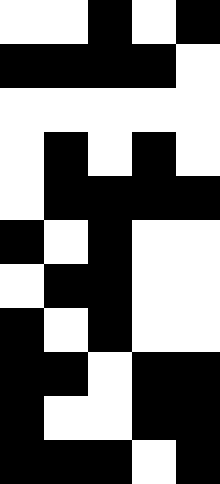[["white", "white", "black", "white", "black"], ["black", "black", "black", "black", "white"], ["white", "white", "white", "white", "white"], ["white", "black", "white", "black", "white"], ["white", "black", "black", "black", "black"], ["black", "white", "black", "white", "white"], ["white", "black", "black", "white", "white"], ["black", "white", "black", "white", "white"], ["black", "black", "white", "black", "black"], ["black", "white", "white", "black", "black"], ["black", "black", "black", "white", "black"]]